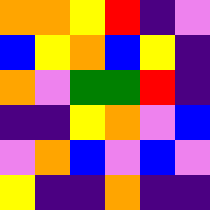[["orange", "orange", "yellow", "red", "indigo", "violet"], ["blue", "yellow", "orange", "blue", "yellow", "indigo"], ["orange", "violet", "green", "green", "red", "indigo"], ["indigo", "indigo", "yellow", "orange", "violet", "blue"], ["violet", "orange", "blue", "violet", "blue", "violet"], ["yellow", "indigo", "indigo", "orange", "indigo", "indigo"]]